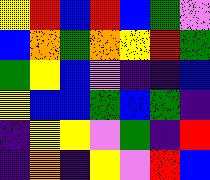[["yellow", "red", "blue", "red", "blue", "green", "violet"], ["blue", "orange", "green", "orange", "yellow", "red", "green"], ["green", "yellow", "blue", "violet", "indigo", "indigo", "blue"], ["yellow", "blue", "blue", "green", "blue", "green", "indigo"], ["indigo", "yellow", "yellow", "violet", "green", "indigo", "red"], ["indigo", "orange", "indigo", "yellow", "violet", "red", "blue"]]